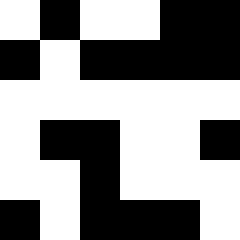[["white", "black", "white", "white", "black", "black"], ["black", "white", "black", "black", "black", "black"], ["white", "white", "white", "white", "white", "white"], ["white", "black", "black", "white", "white", "black"], ["white", "white", "black", "white", "white", "white"], ["black", "white", "black", "black", "black", "white"]]